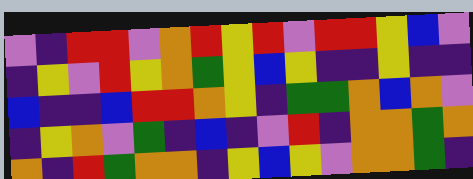[["violet", "indigo", "red", "red", "violet", "orange", "red", "yellow", "red", "violet", "red", "red", "yellow", "blue", "violet"], ["indigo", "yellow", "violet", "red", "yellow", "orange", "green", "yellow", "blue", "yellow", "indigo", "indigo", "yellow", "indigo", "indigo"], ["blue", "indigo", "indigo", "blue", "red", "red", "orange", "yellow", "indigo", "green", "green", "orange", "blue", "orange", "violet"], ["indigo", "yellow", "orange", "violet", "green", "indigo", "blue", "indigo", "violet", "red", "indigo", "orange", "orange", "green", "orange"], ["orange", "indigo", "red", "green", "orange", "orange", "indigo", "yellow", "blue", "yellow", "violet", "orange", "orange", "green", "indigo"]]